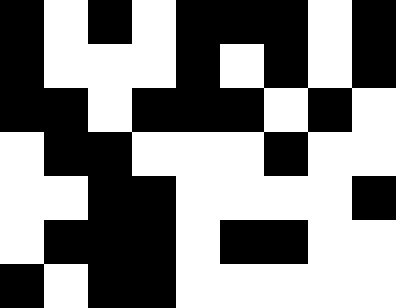[["black", "white", "black", "white", "black", "black", "black", "white", "black"], ["black", "white", "white", "white", "black", "white", "black", "white", "black"], ["black", "black", "white", "black", "black", "black", "white", "black", "white"], ["white", "black", "black", "white", "white", "white", "black", "white", "white"], ["white", "white", "black", "black", "white", "white", "white", "white", "black"], ["white", "black", "black", "black", "white", "black", "black", "white", "white"], ["black", "white", "black", "black", "white", "white", "white", "white", "white"]]